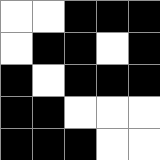[["white", "white", "black", "black", "black"], ["white", "black", "black", "white", "black"], ["black", "white", "black", "black", "black"], ["black", "black", "white", "white", "white"], ["black", "black", "black", "white", "white"]]